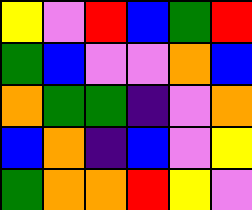[["yellow", "violet", "red", "blue", "green", "red"], ["green", "blue", "violet", "violet", "orange", "blue"], ["orange", "green", "green", "indigo", "violet", "orange"], ["blue", "orange", "indigo", "blue", "violet", "yellow"], ["green", "orange", "orange", "red", "yellow", "violet"]]